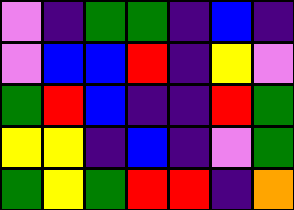[["violet", "indigo", "green", "green", "indigo", "blue", "indigo"], ["violet", "blue", "blue", "red", "indigo", "yellow", "violet"], ["green", "red", "blue", "indigo", "indigo", "red", "green"], ["yellow", "yellow", "indigo", "blue", "indigo", "violet", "green"], ["green", "yellow", "green", "red", "red", "indigo", "orange"]]